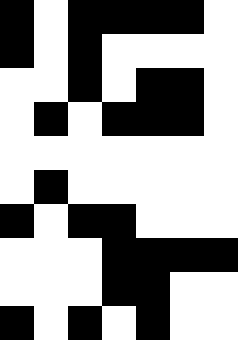[["black", "white", "black", "black", "black", "black", "white"], ["black", "white", "black", "white", "white", "white", "white"], ["white", "white", "black", "white", "black", "black", "white"], ["white", "black", "white", "black", "black", "black", "white"], ["white", "white", "white", "white", "white", "white", "white"], ["white", "black", "white", "white", "white", "white", "white"], ["black", "white", "black", "black", "white", "white", "white"], ["white", "white", "white", "black", "black", "black", "black"], ["white", "white", "white", "black", "black", "white", "white"], ["black", "white", "black", "white", "black", "white", "white"]]